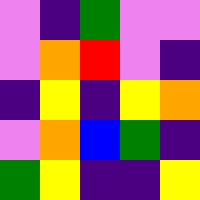[["violet", "indigo", "green", "violet", "violet"], ["violet", "orange", "red", "violet", "indigo"], ["indigo", "yellow", "indigo", "yellow", "orange"], ["violet", "orange", "blue", "green", "indigo"], ["green", "yellow", "indigo", "indigo", "yellow"]]